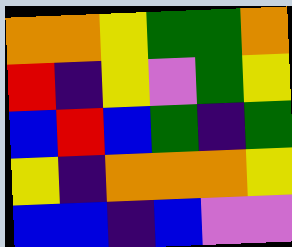[["orange", "orange", "yellow", "green", "green", "orange"], ["red", "indigo", "yellow", "violet", "green", "yellow"], ["blue", "red", "blue", "green", "indigo", "green"], ["yellow", "indigo", "orange", "orange", "orange", "yellow"], ["blue", "blue", "indigo", "blue", "violet", "violet"]]